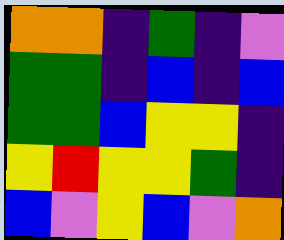[["orange", "orange", "indigo", "green", "indigo", "violet"], ["green", "green", "indigo", "blue", "indigo", "blue"], ["green", "green", "blue", "yellow", "yellow", "indigo"], ["yellow", "red", "yellow", "yellow", "green", "indigo"], ["blue", "violet", "yellow", "blue", "violet", "orange"]]